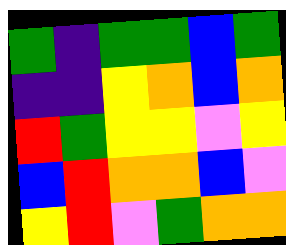[["green", "indigo", "green", "green", "blue", "green"], ["indigo", "indigo", "yellow", "orange", "blue", "orange"], ["red", "green", "yellow", "yellow", "violet", "yellow"], ["blue", "red", "orange", "orange", "blue", "violet"], ["yellow", "red", "violet", "green", "orange", "orange"]]